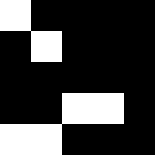[["white", "black", "black", "black", "black"], ["black", "white", "black", "black", "black"], ["black", "black", "black", "black", "black"], ["black", "black", "white", "white", "black"], ["white", "white", "black", "black", "black"]]